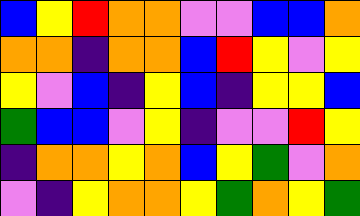[["blue", "yellow", "red", "orange", "orange", "violet", "violet", "blue", "blue", "orange"], ["orange", "orange", "indigo", "orange", "orange", "blue", "red", "yellow", "violet", "yellow"], ["yellow", "violet", "blue", "indigo", "yellow", "blue", "indigo", "yellow", "yellow", "blue"], ["green", "blue", "blue", "violet", "yellow", "indigo", "violet", "violet", "red", "yellow"], ["indigo", "orange", "orange", "yellow", "orange", "blue", "yellow", "green", "violet", "orange"], ["violet", "indigo", "yellow", "orange", "orange", "yellow", "green", "orange", "yellow", "green"]]